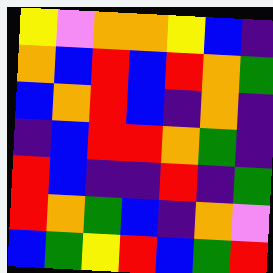[["yellow", "violet", "orange", "orange", "yellow", "blue", "indigo"], ["orange", "blue", "red", "blue", "red", "orange", "green"], ["blue", "orange", "red", "blue", "indigo", "orange", "indigo"], ["indigo", "blue", "red", "red", "orange", "green", "indigo"], ["red", "blue", "indigo", "indigo", "red", "indigo", "green"], ["red", "orange", "green", "blue", "indigo", "orange", "violet"], ["blue", "green", "yellow", "red", "blue", "green", "red"]]